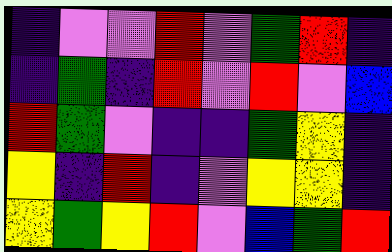[["indigo", "violet", "violet", "red", "violet", "green", "red", "indigo"], ["indigo", "green", "indigo", "red", "violet", "red", "violet", "blue"], ["red", "green", "violet", "indigo", "indigo", "green", "yellow", "indigo"], ["yellow", "indigo", "red", "indigo", "violet", "yellow", "yellow", "indigo"], ["yellow", "green", "yellow", "red", "violet", "blue", "green", "red"]]